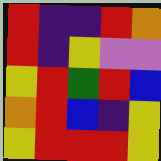[["red", "indigo", "indigo", "red", "orange"], ["red", "indigo", "yellow", "violet", "violet"], ["yellow", "red", "green", "red", "blue"], ["orange", "red", "blue", "indigo", "yellow"], ["yellow", "red", "red", "red", "yellow"]]